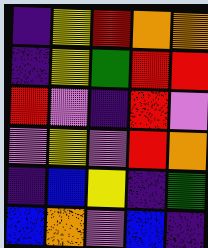[["indigo", "yellow", "red", "orange", "orange"], ["indigo", "yellow", "green", "red", "red"], ["red", "violet", "indigo", "red", "violet"], ["violet", "yellow", "violet", "red", "orange"], ["indigo", "blue", "yellow", "indigo", "green"], ["blue", "orange", "violet", "blue", "indigo"]]